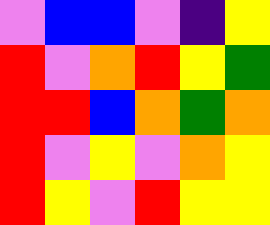[["violet", "blue", "blue", "violet", "indigo", "yellow"], ["red", "violet", "orange", "red", "yellow", "green"], ["red", "red", "blue", "orange", "green", "orange"], ["red", "violet", "yellow", "violet", "orange", "yellow"], ["red", "yellow", "violet", "red", "yellow", "yellow"]]